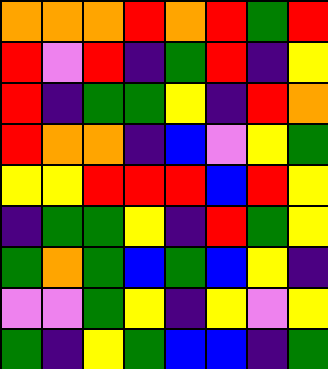[["orange", "orange", "orange", "red", "orange", "red", "green", "red"], ["red", "violet", "red", "indigo", "green", "red", "indigo", "yellow"], ["red", "indigo", "green", "green", "yellow", "indigo", "red", "orange"], ["red", "orange", "orange", "indigo", "blue", "violet", "yellow", "green"], ["yellow", "yellow", "red", "red", "red", "blue", "red", "yellow"], ["indigo", "green", "green", "yellow", "indigo", "red", "green", "yellow"], ["green", "orange", "green", "blue", "green", "blue", "yellow", "indigo"], ["violet", "violet", "green", "yellow", "indigo", "yellow", "violet", "yellow"], ["green", "indigo", "yellow", "green", "blue", "blue", "indigo", "green"]]